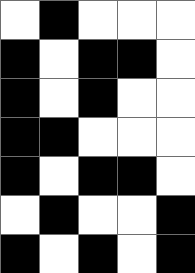[["white", "black", "white", "white", "white"], ["black", "white", "black", "black", "white"], ["black", "white", "black", "white", "white"], ["black", "black", "white", "white", "white"], ["black", "white", "black", "black", "white"], ["white", "black", "white", "white", "black"], ["black", "white", "black", "white", "black"]]